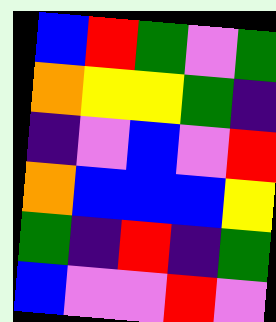[["blue", "red", "green", "violet", "green"], ["orange", "yellow", "yellow", "green", "indigo"], ["indigo", "violet", "blue", "violet", "red"], ["orange", "blue", "blue", "blue", "yellow"], ["green", "indigo", "red", "indigo", "green"], ["blue", "violet", "violet", "red", "violet"]]